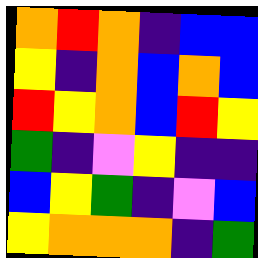[["orange", "red", "orange", "indigo", "blue", "blue"], ["yellow", "indigo", "orange", "blue", "orange", "blue"], ["red", "yellow", "orange", "blue", "red", "yellow"], ["green", "indigo", "violet", "yellow", "indigo", "indigo"], ["blue", "yellow", "green", "indigo", "violet", "blue"], ["yellow", "orange", "orange", "orange", "indigo", "green"]]